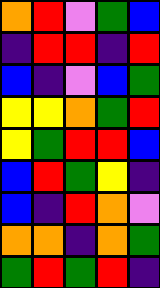[["orange", "red", "violet", "green", "blue"], ["indigo", "red", "red", "indigo", "red"], ["blue", "indigo", "violet", "blue", "green"], ["yellow", "yellow", "orange", "green", "red"], ["yellow", "green", "red", "red", "blue"], ["blue", "red", "green", "yellow", "indigo"], ["blue", "indigo", "red", "orange", "violet"], ["orange", "orange", "indigo", "orange", "green"], ["green", "red", "green", "red", "indigo"]]